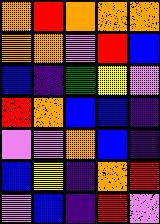[["orange", "red", "orange", "orange", "orange"], ["orange", "orange", "violet", "red", "blue"], ["blue", "indigo", "green", "yellow", "violet"], ["red", "orange", "blue", "blue", "indigo"], ["violet", "violet", "orange", "blue", "indigo"], ["blue", "yellow", "indigo", "orange", "red"], ["violet", "blue", "indigo", "red", "violet"]]